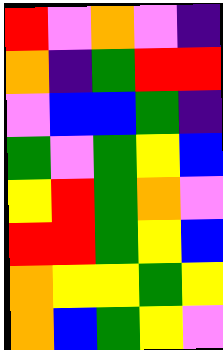[["red", "violet", "orange", "violet", "indigo"], ["orange", "indigo", "green", "red", "red"], ["violet", "blue", "blue", "green", "indigo"], ["green", "violet", "green", "yellow", "blue"], ["yellow", "red", "green", "orange", "violet"], ["red", "red", "green", "yellow", "blue"], ["orange", "yellow", "yellow", "green", "yellow"], ["orange", "blue", "green", "yellow", "violet"]]